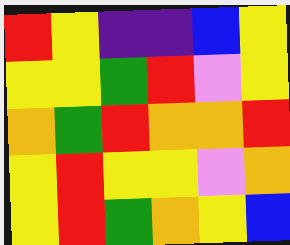[["red", "yellow", "indigo", "indigo", "blue", "yellow"], ["yellow", "yellow", "green", "red", "violet", "yellow"], ["orange", "green", "red", "orange", "orange", "red"], ["yellow", "red", "yellow", "yellow", "violet", "orange"], ["yellow", "red", "green", "orange", "yellow", "blue"]]